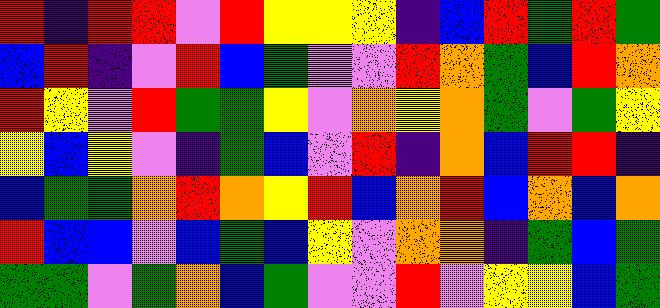[["red", "indigo", "red", "red", "violet", "red", "yellow", "yellow", "yellow", "indigo", "blue", "red", "green", "red", "green"], ["blue", "red", "indigo", "violet", "red", "blue", "green", "violet", "violet", "red", "orange", "green", "blue", "red", "orange"], ["red", "yellow", "violet", "red", "green", "green", "yellow", "violet", "orange", "yellow", "orange", "green", "violet", "green", "yellow"], ["yellow", "blue", "yellow", "violet", "indigo", "green", "blue", "violet", "red", "indigo", "orange", "blue", "red", "red", "indigo"], ["blue", "green", "green", "orange", "red", "orange", "yellow", "red", "blue", "orange", "red", "blue", "orange", "blue", "orange"], ["red", "blue", "blue", "violet", "blue", "green", "blue", "yellow", "violet", "orange", "orange", "indigo", "green", "blue", "green"], ["green", "green", "violet", "green", "orange", "blue", "green", "violet", "violet", "red", "violet", "yellow", "yellow", "blue", "green"]]